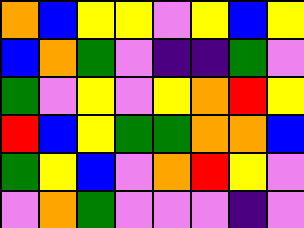[["orange", "blue", "yellow", "yellow", "violet", "yellow", "blue", "yellow"], ["blue", "orange", "green", "violet", "indigo", "indigo", "green", "violet"], ["green", "violet", "yellow", "violet", "yellow", "orange", "red", "yellow"], ["red", "blue", "yellow", "green", "green", "orange", "orange", "blue"], ["green", "yellow", "blue", "violet", "orange", "red", "yellow", "violet"], ["violet", "orange", "green", "violet", "violet", "violet", "indigo", "violet"]]